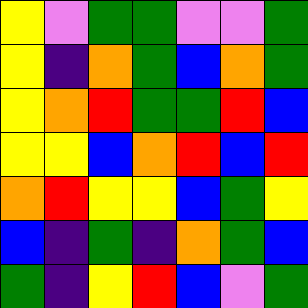[["yellow", "violet", "green", "green", "violet", "violet", "green"], ["yellow", "indigo", "orange", "green", "blue", "orange", "green"], ["yellow", "orange", "red", "green", "green", "red", "blue"], ["yellow", "yellow", "blue", "orange", "red", "blue", "red"], ["orange", "red", "yellow", "yellow", "blue", "green", "yellow"], ["blue", "indigo", "green", "indigo", "orange", "green", "blue"], ["green", "indigo", "yellow", "red", "blue", "violet", "green"]]